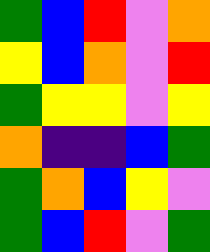[["green", "blue", "red", "violet", "orange"], ["yellow", "blue", "orange", "violet", "red"], ["green", "yellow", "yellow", "violet", "yellow"], ["orange", "indigo", "indigo", "blue", "green"], ["green", "orange", "blue", "yellow", "violet"], ["green", "blue", "red", "violet", "green"]]